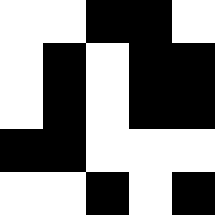[["white", "white", "black", "black", "white"], ["white", "black", "white", "black", "black"], ["white", "black", "white", "black", "black"], ["black", "black", "white", "white", "white"], ["white", "white", "black", "white", "black"]]